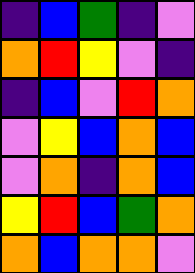[["indigo", "blue", "green", "indigo", "violet"], ["orange", "red", "yellow", "violet", "indigo"], ["indigo", "blue", "violet", "red", "orange"], ["violet", "yellow", "blue", "orange", "blue"], ["violet", "orange", "indigo", "orange", "blue"], ["yellow", "red", "blue", "green", "orange"], ["orange", "blue", "orange", "orange", "violet"]]